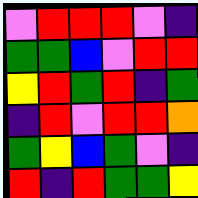[["violet", "red", "red", "red", "violet", "indigo"], ["green", "green", "blue", "violet", "red", "red"], ["yellow", "red", "green", "red", "indigo", "green"], ["indigo", "red", "violet", "red", "red", "orange"], ["green", "yellow", "blue", "green", "violet", "indigo"], ["red", "indigo", "red", "green", "green", "yellow"]]